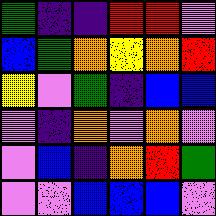[["green", "indigo", "indigo", "red", "red", "violet"], ["blue", "green", "orange", "yellow", "orange", "red"], ["yellow", "violet", "green", "indigo", "blue", "blue"], ["violet", "indigo", "orange", "violet", "orange", "violet"], ["violet", "blue", "indigo", "orange", "red", "green"], ["violet", "violet", "blue", "blue", "blue", "violet"]]